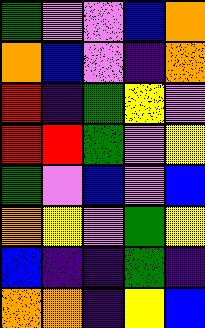[["green", "violet", "violet", "blue", "orange"], ["orange", "blue", "violet", "indigo", "orange"], ["red", "indigo", "green", "yellow", "violet"], ["red", "red", "green", "violet", "yellow"], ["green", "violet", "blue", "violet", "blue"], ["orange", "yellow", "violet", "green", "yellow"], ["blue", "indigo", "indigo", "green", "indigo"], ["orange", "orange", "indigo", "yellow", "blue"]]